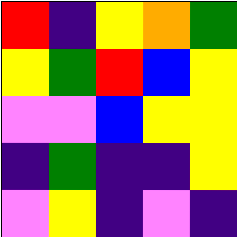[["red", "indigo", "yellow", "orange", "green"], ["yellow", "green", "red", "blue", "yellow"], ["violet", "violet", "blue", "yellow", "yellow"], ["indigo", "green", "indigo", "indigo", "yellow"], ["violet", "yellow", "indigo", "violet", "indigo"]]